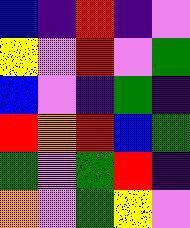[["blue", "indigo", "red", "indigo", "violet"], ["yellow", "violet", "red", "violet", "green"], ["blue", "violet", "indigo", "green", "indigo"], ["red", "orange", "red", "blue", "green"], ["green", "violet", "green", "red", "indigo"], ["orange", "violet", "green", "yellow", "violet"]]